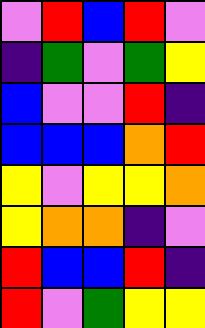[["violet", "red", "blue", "red", "violet"], ["indigo", "green", "violet", "green", "yellow"], ["blue", "violet", "violet", "red", "indigo"], ["blue", "blue", "blue", "orange", "red"], ["yellow", "violet", "yellow", "yellow", "orange"], ["yellow", "orange", "orange", "indigo", "violet"], ["red", "blue", "blue", "red", "indigo"], ["red", "violet", "green", "yellow", "yellow"]]